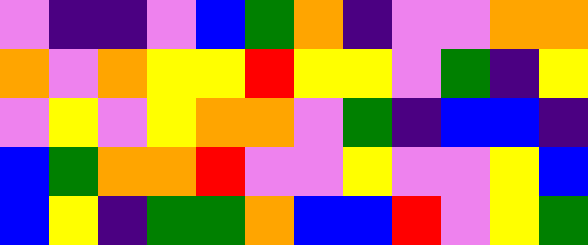[["violet", "indigo", "indigo", "violet", "blue", "green", "orange", "indigo", "violet", "violet", "orange", "orange"], ["orange", "violet", "orange", "yellow", "yellow", "red", "yellow", "yellow", "violet", "green", "indigo", "yellow"], ["violet", "yellow", "violet", "yellow", "orange", "orange", "violet", "green", "indigo", "blue", "blue", "indigo"], ["blue", "green", "orange", "orange", "red", "violet", "violet", "yellow", "violet", "violet", "yellow", "blue"], ["blue", "yellow", "indigo", "green", "green", "orange", "blue", "blue", "red", "violet", "yellow", "green"]]